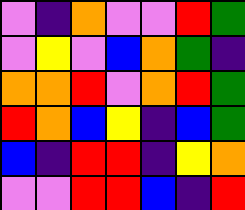[["violet", "indigo", "orange", "violet", "violet", "red", "green"], ["violet", "yellow", "violet", "blue", "orange", "green", "indigo"], ["orange", "orange", "red", "violet", "orange", "red", "green"], ["red", "orange", "blue", "yellow", "indigo", "blue", "green"], ["blue", "indigo", "red", "red", "indigo", "yellow", "orange"], ["violet", "violet", "red", "red", "blue", "indigo", "red"]]